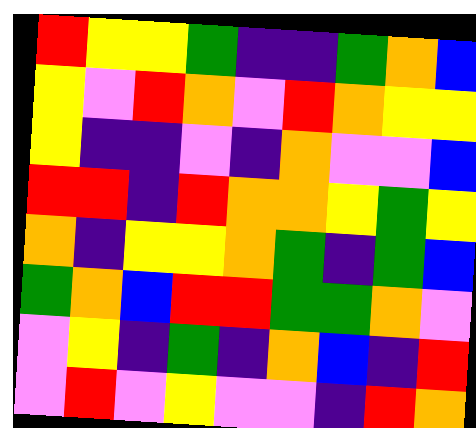[["red", "yellow", "yellow", "green", "indigo", "indigo", "green", "orange", "blue"], ["yellow", "violet", "red", "orange", "violet", "red", "orange", "yellow", "yellow"], ["yellow", "indigo", "indigo", "violet", "indigo", "orange", "violet", "violet", "blue"], ["red", "red", "indigo", "red", "orange", "orange", "yellow", "green", "yellow"], ["orange", "indigo", "yellow", "yellow", "orange", "green", "indigo", "green", "blue"], ["green", "orange", "blue", "red", "red", "green", "green", "orange", "violet"], ["violet", "yellow", "indigo", "green", "indigo", "orange", "blue", "indigo", "red"], ["violet", "red", "violet", "yellow", "violet", "violet", "indigo", "red", "orange"]]